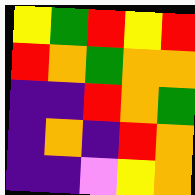[["yellow", "green", "red", "yellow", "red"], ["red", "orange", "green", "orange", "orange"], ["indigo", "indigo", "red", "orange", "green"], ["indigo", "orange", "indigo", "red", "orange"], ["indigo", "indigo", "violet", "yellow", "orange"]]